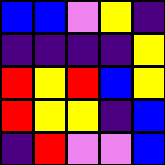[["blue", "blue", "violet", "yellow", "indigo"], ["indigo", "indigo", "indigo", "indigo", "yellow"], ["red", "yellow", "red", "blue", "yellow"], ["red", "yellow", "yellow", "indigo", "blue"], ["indigo", "red", "violet", "violet", "blue"]]